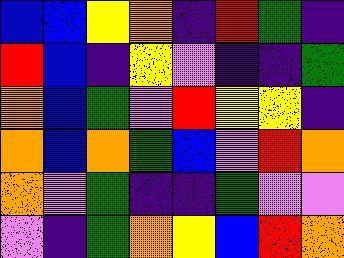[["blue", "blue", "yellow", "orange", "indigo", "red", "green", "indigo"], ["red", "blue", "indigo", "yellow", "violet", "indigo", "indigo", "green"], ["orange", "blue", "green", "violet", "red", "yellow", "yellow", "indigo"], ["orange", "blue", "orange", "green", "blue", "violet", "red", "orange"], ["orange", "violet", "green", "indigo", "indigo", "green", "violet", "violet"], ["violet", "indigo", "green", "orange", "yellow", "blue", "red", "orange"]]